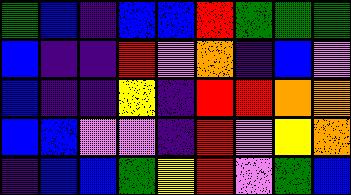[["green", "blue", "indigo", "blue", "blue", "red", "green", "green", "green"], ["blue", "indigo", "indigo", "red", "violet", "orange", "indigo", "blue", "violet"], ["blue", "indigo", "indigo", "yellow", "indigo", "red", "red", "orange", "orange"], ["blue", "blue", "violet", "violet", "indigo", "red", "violet", "yellow", "orange"], ["indigo", "blue", "blue", "green", "yellow", "red", "violet", "green", "blue"]]